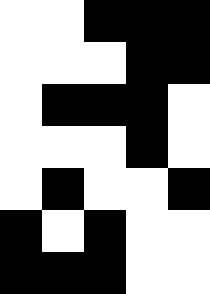[["white", "white", "black", "black", "black"], ["white", "white", "white", "black", "black"], ["white", "black", "black", "black", "white"], ["white", "white", "white", "black", "white"], ["white", "black", "white", "white", "black"], ["black", "white", "black", "white", "white"], ["black", "black", "black", "white", "white"]]